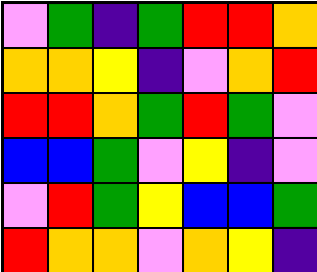[["violet", "green", "indigo", "green", "red", "red", "orange"], ["orange", "orange", "yellow", "indigo", "violet", "orange", "red"], ["red", "red", "orange", "green", "red", "green", "violet"], ["blue", "blue", "green", "violet", "yellow", "indigo", "violet"], ["violet", "red", "green", "yellow", "blue", "blue", "green"], ["red", "orange", "orange", "violet", "orange", "yellow", "indigo"]]